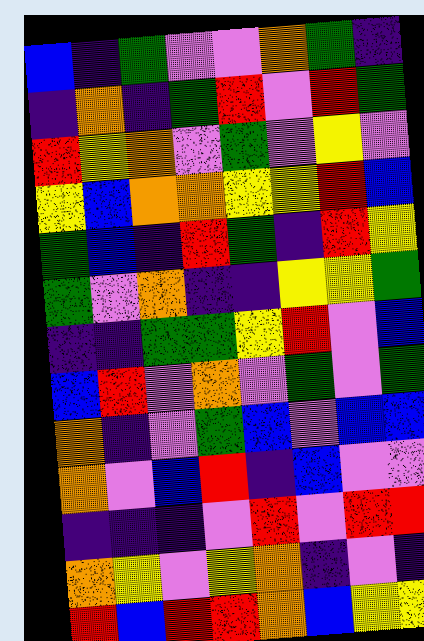[["blue", "indigo", "green", "violet", "violet", "orange", "green", "indigo"], ["indigo", "orange", "indigo", "green", "red", "violet", "red", "green"], ["red", "yellow", "orange", "violet", "green", "violet", "yellow", "violet"], ["yellow", "blue", "orange", "orange", "yellow", "yellow", "red", "blue"], ["green", "blue", "indigo", "red", "green", "indigo", "red", "yellow"], ["green", "violet", "orange", "indigo", "indigo", "yellow", "yellow", "green"], ["indigo", "indigo", "green", "green", "yellow", "red", "violet", "blue"], ["blue", "red", "violet", "orange", "violet", "green", "violet", "green"], ["orange", "indigo", "violet", "green", "blue", "violet", "blue", "blue"], ["orange", "violet", "blue", "red", "indigo", "blue", "violet", "violet"], ["indigo", "indigo", "indigo", "violet", "red", "violet", "red", "red"], ["orange", "yellow", "violet", "yellow", "orange", "indigo", "violet", "indigo"], ["red", "blue", "red", "red", "orange", "blue", "yellow", "yellow"]]